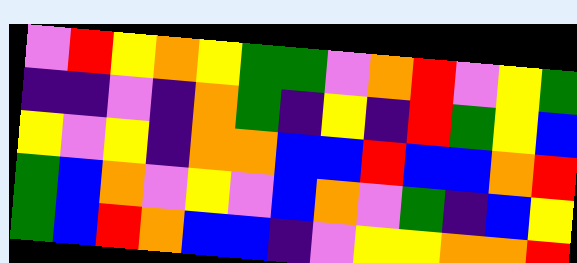[["violet", "red", "yellow", "orange", "yellow", "green", "green", "violet", "orange", "red", "violet", "yellow", "green"], ["indigo", "indigo", "violet", "indigo", "orange", "green", "indigo", "yellow", "indigo", "red", "green", "yellow", "blue"], ["yellow", "violet", "yellow", "indigo", "orange", "orange", "blue", "blue", "red", "blue", "blue", "orange", "red"], ["green", "blue", "orange", "violet", "yellow", "violet", "blue", "orange", "violet", "green", "indigo", "blue", "yellow"], ["green", "blue", "red", "orange", "blue", "blue", "indigo", "violet", "yellow", "yellow", "orange", "orange", "red"]]